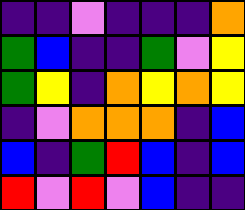[["indigo", "indigo", "violet", "indigo", "indigo", "indigo", "orange"], ["green", "blue", "indigo", "indigo", "green", "violet", "yellow"], ["green", "yellow", "indigo", "orange", "yellow", "orange", "yellow"], ["indigo", "violet", "orange", "orange", "orange", "indigo", "blue"], ["blue", "indigo", "green", "red", "blue", "indigo", "blue"], ["red", "violet", "red", "violet", "blue", "indigo", "indigo"]]